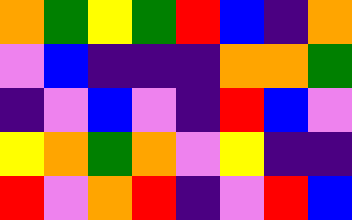[["orange", "green", "yellow", "green", "red", "blue", "indigo", "orange"], ["violet", "blue", "indigo", "indigo", "indigo", "orange", "orange", "green"], ["indigo", "violet", "blue", "violet", "indigo", "red", "blue", "violet"], ["yellow", "orange", "green", "orange", "violet", "yellow", "indigo", "indigo"], ["red", "violet", "orange", "red", "indigo", "violet", "red", "blue"]]